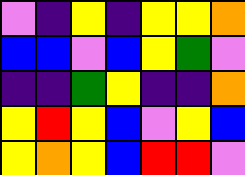[["violet", "indigo", "yellow", "indigo", "yellow", "yellow", "orange"], ["blue", "blue", "violet", "blue", "yellow", "green", "violet"], ["indigo", "indigo", "green", "yellow", "indigo", "indigo", "orange"], ["yellow", "red", "yellow", "blue", "violet", "yellow", "blue"], ["yellow", "orange", "yellow", "blue", "red", "red", "violet"]]